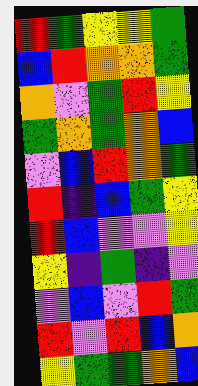[["red", "green", "yellow", "yellow", "green"], ["blue", "red", "orange", "orange", "green"], ["orange", "violet", "green", "red", "yellow"], ["green", "orange", "green", "orange", "blue"], ["violet", "blue", "red", "orange", "green"], ["red", "indigo", "blue", "green", "yellow"], ["red", "blue", "violet", "violet", "yellow"], ["yellow", "indigo", "green", "indigo", "violet"], ["violet", "blue", "violet", "red", "green"], ["red", "violet", "red", "blue", "orange"], ["yellow", "green", "green", "orange", "blue"]]